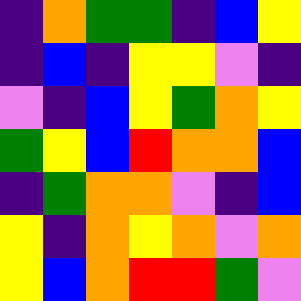[["indigo", "orange", "green", "green", "indigo", "blue", "yellow"], ["indigo", "blue", "indigo", "yellow", "yellow", "violet", "indigo"], ["violet", "indigo", "blue", "yellow", "green", "orange", "yellow"], ["green", "yellow", "blue", "red", "orange", "orange", "blue"], ["indigo", "green", "orange", "orange", "violet", "indigo", "blue"], ["yellow", "indigo", "orange", "yellow", "orange", "violet", "orange"], ["yellow", "blue", "orange", "red", "red", "green", "violet"]]